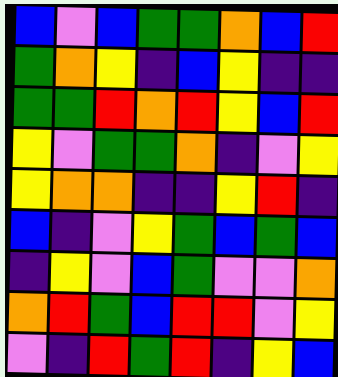[["blue", "violet", "blue", "green", "green", "orange", "blue", "red"], ["green", "orange", "yellow", "indigo", "blue", "yellow", "indigo", "indigo"], ["green", "green", "red", "orange", "red", "yellow", "blue", "red"], ["yellow", "violet", "green", "green", "orange", "indigo", "violet", "yellow"], ["yellow", "orange", "orange", "indigo", "indigo", "yellow", "red", "indigo"], ["blue", "indigo", "violet", "yellow", "green", "blue", "green", "blue"], ["indigo", "yellow", "violet", "blue", "green", "violet", "violet", "orange"], ["orange", "red", "green", "blue", "red", "red", "violet", "yellow"], ["violet", "indigo", "red", "green", "red", "indigo", "yellow", "blue"]]